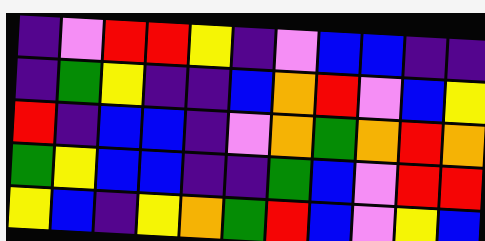[["indigo", "violet", "red", "red", "yellow", "indigo", "violet", "blue", "blue", "indigo", "indigo"], ["indigo", "green", "yellow", "indigo", "indigo", "blue", "orange", "red", "violet", "blue", "yellow"], ["red", "indigo", "blue", "blue", "indigo", "violet", "orange", "green", "orange", "red", "orange"], ["green", "yellow", "blue", "blue", "indigo", "indigo", "green", "blue", "violet", "red", "red"], ["yellow", "blue", "indigo", "yellow", "orange", "green", "red", "blue", "violet", "yellow", "blue"]]